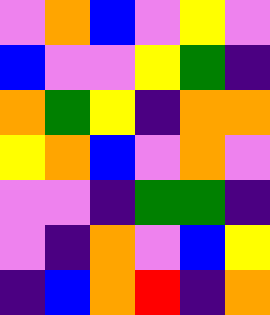[["violet", "orange", "blue", "violet", "yellow", "violet"], ["blue", "violet", "violet", "yellow", "green", "indigo"], ["orange", "green", "yellow", "indigo", "orange", "orange"], ["yellow", "orange", "blue", "violet", "orange", "violet"], ["violet", "violet", "indigo", "green", "green", "indigo"], ["violet", "indigo", "orange", "violet", "blue", "yellow"], ["indigo", "blue", "orange", "red", "indigo", "orange"]]